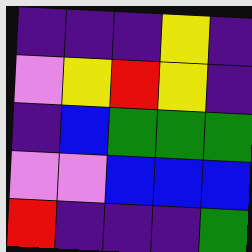[["indigo", "indigo", "indigo", "yellow", "indigo"], ["violet", "yellow", "red", "yellow", "indigo"], ["indigo", "blue", "green", "green", "green"], ["violet", "violet", "blue", "blue", "blue"], ["red", "indigo", "indigo", "indigo", "green"]]